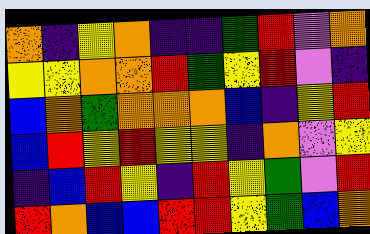[["orange", "indigo", "yellow", "orange", "indigo", "indigo", "green", "red", "violet", "orange"], ["yellow", "yellow", "orange", "orange", "red", "green", "yellow", "red", "violet", "indigo"], ["blue", "orange", "green", "orange", "orange", "orange", "blue", "indigo", "yellow", "red"], ["blue", "red", "yellow", "red", "yellow", "yellow", "indigo", "orange", "violet", "yellow"], ["indigo", "blue", "red", "yellow", "indigo", "red", "yellow", "green", "violet", "red"], ["red", "orange", "blue", "blue", "red", "red", "yellow", "green", "blue", "orange"]]